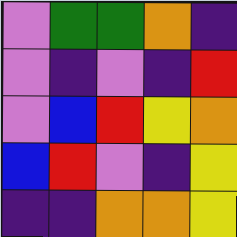[["violet", "green", "green", "orange", "indigo"], ["violet", "indigo", "violet", "indigo", "red"], ["violet", "blue", "red", "yellow", "orange"], ["blue", "red", "violet", "indigo", "yellow"], ["indigo", "indigo", "orange", "orange", "yellow"]]